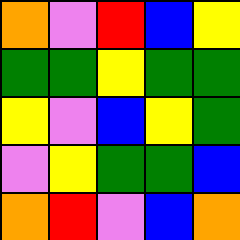[["orange", "violet", "red", "blue", "yellow"], ["green", "green", "yellow", "green", "green"], ["yellow", "violet", "blue", "yellow", "green"], ["violet", "yellow", "green", "green", "blue"], ["orange", "red", "violet", "blue", "orange"]]